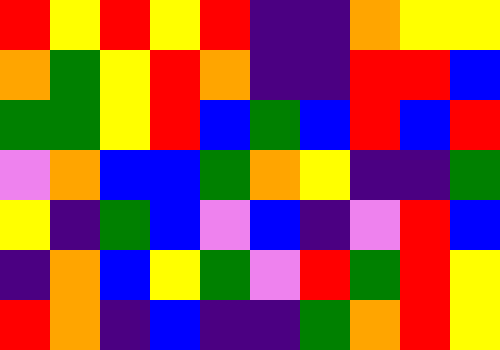[["red", "yellow", "red", "yellow", "red", "indigo", "indigo", "orange", "yellow", "yellow"], ["orange", "green", "yellow", "red", "orange", "indigo", "indigo", "red", "red", "blue"], ["green", "green", "yellow", "red", "blue", "green", "blue", "red", "blue", "red"], ["violet", "orange", "blue", "blue", "green", "orange", "yellow", "indigo", "indigo", "green"], ["yellow", "indigo", "green", "blue", "violet", "blue", "indigo", "violet", "red", "blue"], ["indigo", "orange", "blue", "yellow", "green", "violet", "red", "green", "red", "yellow"], ["red", "orange", "indigo", "blue", "indigo", "indigo", "green", "orange", "red", "yellow"]]